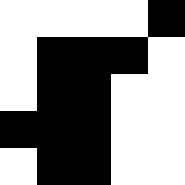[["white", "white", "white", "white", "black"], ["white", "black", "black", "black", "white"], ["white", "black", "black", "white", "white"], ["black", "black", "black", "white", "white"], ["white", "black", "black", "white", "white"]]